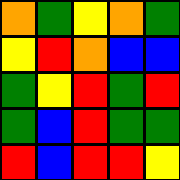[["orange", "green", "yellow", "orange", "green"], ["yellow", "red", "orange", "blue", "blue"], ["green", "yellow", "red", "green", "red"], ["green", "blue", "red", "green", "green"], ["red", "blue", "red", "red", "yellow"]]